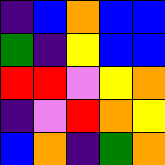[["indigo", "blue", "orange", "blue", "blue"], ["green", "indigo", "yellow", "blue", "blue"], ["red", "red", "violet", "yellow", "orange"], ["indigo", "violet", "red", "orange", "yellow"], ["blue", "orange", "indigo", "green", "orange"]]